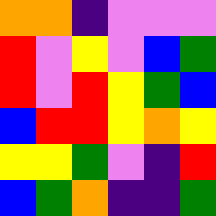[["orange", "orange", "indigo", "violet", "violet", "violet"], ["red", "violet", "yellow", "violet", "blue", "green"], ["red", "violet", "red", "yellow", "green", "blue"], ["blue", "red", "red", "yellow", "orange", "yellow"], ["yellow", "yellow", "green", "violet", "indigo", "red"], ["blue", "green", "orange", "indigo", "indigo", "green"]]